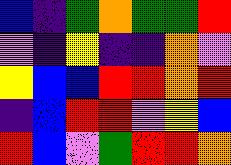[["blue", "indigo", "green", "orange", "green", "green", "red"], ["violet", "indigo", "yellow", "indigo", "indigo", "orange", "violet"], ["yellow", "blue", "blue", "red", "red", "orange", "red"], ["indigo", "blue", "red", "red", "violet", "yellow", "blue"], ["red", "blue", "violet", "green", "red", "red", "orange"]]